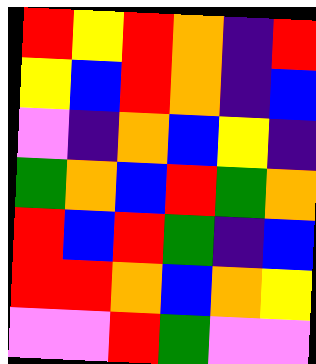[["red", "yellow", "red", "orange", "indigo", "red"], ["yellow", "blue", "red", "orange", "indigo", "blue"], ["violet", "indigo", "orange", "blue", "yellow", "indigo"], ["green", "orange", "blue", "red", "green", "orange"], ["red", "blue", "red", "green", "indigo", "blue"], ["red", "red", "orange", "blue", "orange", "yellow"], ["violet", "violet", "red", "green", "violet", "violet"]]